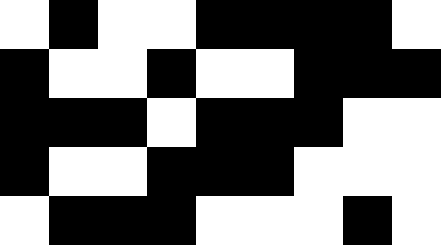[["white", "black", "white", "white", "black", "black", "black", "black", "white"], ["black", "white", "white", "black", "white", "white", "black", "black", "black"], ["black", "black", "black", "white", "black", "black", "black", "white", "white"], ["black", "white", "white", "black", "black", "black", "white", "white", "white"], ["white", "black", "black", "black", "white", "white", "white", "black", "white"]]